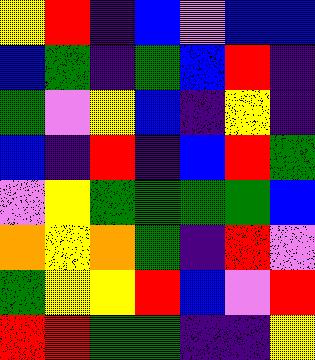[["yellow", "red", "indigo", "blue", "violet", "blue", "blue"], ["blue", "green", "indigo", "green", "blue", "red", "indigo"], ["green", "violet", "yellow", "blue", "indigo", "yellow", "indigo"], ["blue", "indigo", "red", "indigo", "blue", "red", "green"], ["violet", "yellow", "green", "green", "green", "green", "blue"], ["orange", "yellow", "orange", "green", "indigo", "red", "violet"], ["green", "yellow", "yellow", "red", "blue", "violet", "red"], ["red", "red", "green", "green", "indigo", "indigo", "yellow"]]